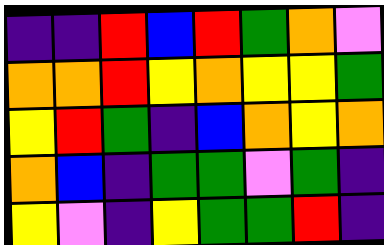[["indigo", "indigo", "red", "blue", "red", "green", "orange", "violet"], ["orange", "orange", "red", "yellow", "orange", "yellow", "yellow", "green"], ["yellow", "red", "green", "indigo", "blue", "orange", "yellow", "orange"], ["orange", "blue", "indigo", "green", "green", "violet", "green", "indigo"], ["yellow", "violet", "indigo", "yellow", "green", "green", "red", "indigo"]]